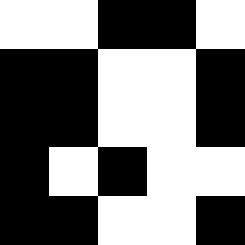[["white", "white", "black", "black", "white"], ["black", "black", "white", "white", "black"], ["black", "black", "white", "white", "black"], ["black", "white", "black", "white", "white"], ["black", "black", "white", "white", "black"]]